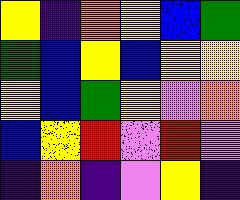[["yellow", "indigo", "orange", "yellow", "blue", "green"], ["green", "blue", "yellow", "blue", "yellow", "yellow"], ["yellow", "blue", "green", "yellow", "violet", "orange"], ["blue", "yellow", "red", "violet", "red", "violet"], ["indigo", "orange", "indigo", "violet", "yellow", "indigo"]]